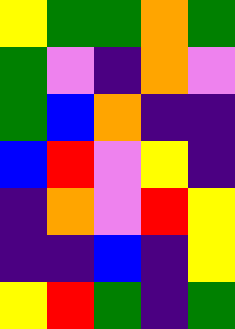[["yellow", "green", "green", "orange", "green"], ["green", "violet", "indigo", "orange", "violet"], ["green", "blue", "orange", "indigo", "indigo"], ["blue", "red", "violet", "yellow", "indigo"], ["indigo", "orange", "violet", "red", "yellow"], ["indigo", "indigo", "blue", "indigo", "yellow"], ["yellow", "red", "green", "indigo", "green"]]